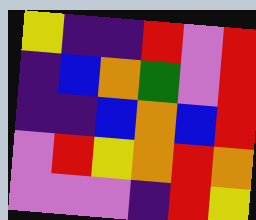[["yellow", "indigo", "indigo", "red", "violet", "red"], ["indigo", "blue", "orange", "green", "violet", "red"], ["indigo", "indigo", "blue", "orange", "blue", "red"], ["violet", "red", "yellow", "orange", "red", "orange"], ["violet", "violet", "violet", "indigo", "red", "yellow"]]